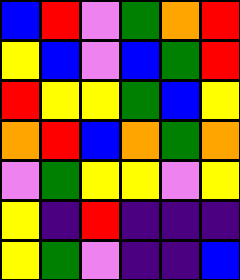[["blue", "red", "violet", "green", "orange", "red"], ["yellow", "blue", "violet", "blue", "green", "red"], ["red", "yellow", "yellow", "green", "blue", "yellow"], ["orange", "red", "blue", "orange", "green", "orange"], ["violet", "green", "yellow", "yellow", "violet", "yellow"], ["yellow", "indigo", "red", "indigo", "indigo", "indigo"], ["yellow", "green", "violet", "indigo", "indigo", "blue"]]